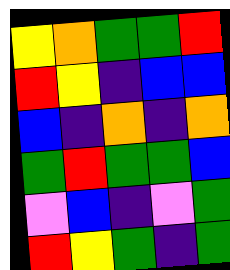[["yellow", "orange", "green", "green", "red"], ["red", "yellow", "indigo", "blue", "blue"], ["blue", "indigo", "orange", "indigo", "orange"], ["green", "red", "green", "green", "blue"], ["violet", "blue", "indigo", "violet", "green"], ["red", "yellow", "green", "indigo", "green"]]